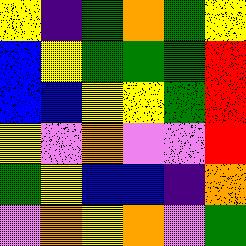[["yellow", "indigo", "green", "orange", "green", "yellow"], ["blue", "yellow", "green", "green", "green", "red"], ["blue", "blue", "yellow", "yellow", "green", "red"], ["yellow", "violet", "orange", "violet", "violet", "red"], ["green", "yellow", "blue", "blue", "indigo", "orange"], ["violet", "orange", "yellow", "orange", "violet", "green"]]